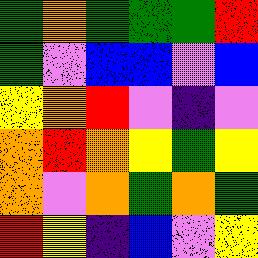[["green", "orange", "green", "green", "green", "red"], ["green", "violet", "blue", "blue", "violet", "blue"], ["yellow", "orange", "red", "violet", "indigo", "violet"], ["orange", "red", "orange", "yellow", "green", "yellow"], ["orange", "violet", "orange", "green", "orange", "green"], ["red", "yellow", "indigo", "blue", "violet", "yellow"]]